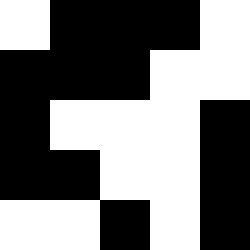[["white", "black", "black", "black", "white"], ["black", "black", "black", "white", "white"], ["black", "white", "white", "white", "black"], ["black", "black", "white", "white", "black"], ["white", "white", "black", "white", "black"]]